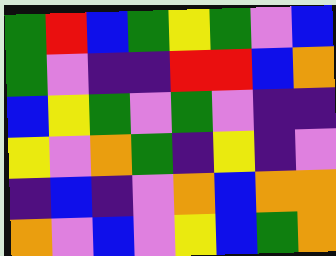[["green", "red", "blue", "green", "yellow", "green", "violet", "blue"], ["green", "violet", "indigo", "indigo", "red", "red", "blue", "orange"], ["blue", "yellow", "green", "violet", "green", "violet", "indigo", "indigo"], ["yellow", "violet", "orange", "green", "indigo", "yellow", "indigo", "violet"], ["indigo", "blue", "indigo", "violet", "orange", "blue", "orange", "orange"], ["orange", "violet", "blue", "violet", "yellow", "blue", "green", "orange"]]